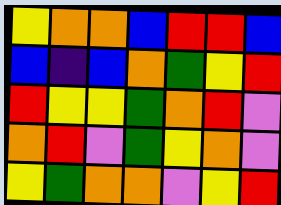[["yellow", "orange", "orange", "blue", "red", "red", "blue"], ["blue", "indigo", "blue", "orange", "green", "yellow", "red"], ["red", "yellow", "yellow", "green", "orange", "red", "violet"], ["orange", "red", "violet", "green", "yellow", "orange", "violet"], ["yellow", "green", "orange", "orange", "violet", "yellow", "red"]]